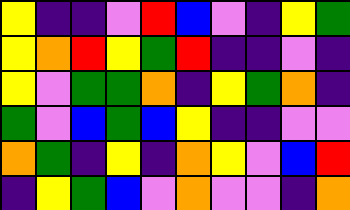[["yellow", "indigo", "indigo", "violet", "red", "blue", "violet", "indigo", "yellow", "green"], ["yellow", "orange", "red", "yellow", "green", "red", "indigo", "indigo", "violet", "indigo"], ["yellow", "violet", "green", "green", "orange", "indigo", "yellow", "green", "orange", "indigo"], ["green", "violet", "blue", "green", "blue", "yellow", "indigo", "indigo", "violet", "violet"], ["orange", "green", "indigo", "yellow", "indigo", "orange", "yellow", "violet", "blue", "red"], ["indigo", "yellow", "green", "blue", "violet", "orange", "violet", "violet", "indigo", "orange"]]